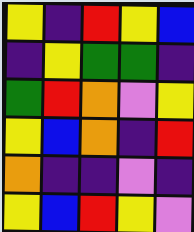[["yellow", "indigo", "red", "yellow", "blue"], ["indigo", "yellow", "green", "green", "indigo"], ["green", "red", "orange", "violet", "yellow"], ["yellow", "blue", "orange", "indigo", "red"], ["orange", "indigo", "indigo", "violet", "indigo"], ["yellow", "blue", "red", "yellow", "violet"]]